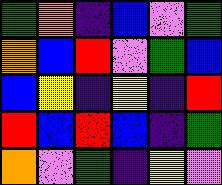[["green", "orange", "indigo", "blue", "violet", "green"], ["orange", "blue", "red", "violet", "green", "blue"], ["blue", "yellow", "indigo", "yellow", "indigo", "red"], ["red", "blue", "red", "blue", "indigo", "green"], ["orange", "violet", "green", "indigo", "yellow", "violet"]]